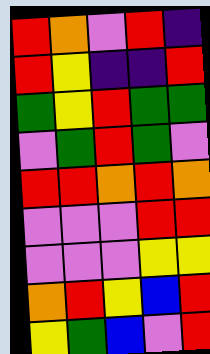[["red", "orange", "violet", "red", "indigo"], ["red", "yellow", "indigo", "indigo", "red"], ["green", "yellow", "red", "green", "green"], ["violet", "green", "red", "green", "violet"], ["red", "red", "orange", "red", "orange"], ["violet", "violet", "violet", "red", "red"], ["violet", "violet", "violet", "yellow", "yellow"], ["orange", "red", "yellow", "blue", "red"], ["yellow", "green", "blue", "violet", "red"]]